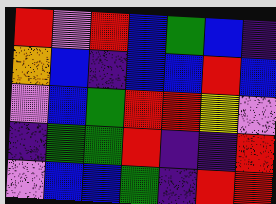[["red", "violet", "red", "blue", "green", "blue", "indigo"], ["orange", "blue", "indigo", "blue", "blue", "red", "blue"], ["violet", "blue", "green", "red", "red", "yellow", "violet"], ["indigo", "green", "green", "red", "indigo", "indigo", "red"], ["violet", "blue", "blue", "green", "indigo", "red", "red"]]